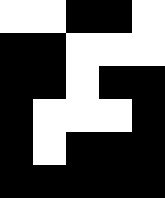[["white", "white", "black", "black", "white"], ["black", "black", "white", "white", "white"], ["black", "black", "white", "black", "black"], ["black", "white", "white", "white", "black"], ["black", "white", "black", "black", "black"], ["black", "black", "black", "black", "black"]]